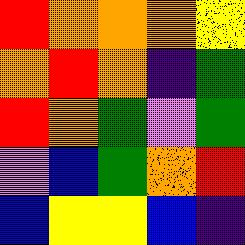[["red", "orange", "orange", "orange", "yellow"], ["orange", "red", "orange", "indigo", "green"], ["red", "orange", "green", "violet", "green"], ["violet", "blue", "green", "orange", "red"], ["blue", "yellow", "yellow", "blue", "indigo"]]